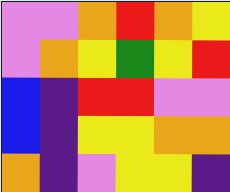[["violet", "violet", "orange", "red", "orange", "yellow"], ["violet", "orange", "yellow", "green", "yellow", "red"], ["blue", "indigo", "red", "red", "violet", "violet"], ["blue", "indigo", "yellow", "yellow", "orange", "orange"], ["orange", "indigo", "violet", "yellow", "yellow", "indigo"]]